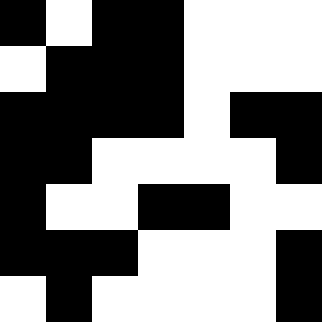[["black", "white", "black", "black", "white", "white", "white"], ["white", "black", "black", "black", "white", "white", "white"], ["black", "black", "black", "black", "white", "black", "black"], ["black", "black", "white", "white", "white", "white", "black"], ["black", "white", "white", "black", "black", "white", "white"], ["black", "black", "black", "white", "white", "white", "black"], ["white", "black", "white", "white", "white", "white", "black"]]